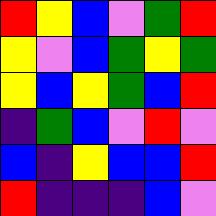[["red", "yellow", "blue", "violet", "green", "red"], ["yellow", "violet", "blue", "green", "yellow", "green"], ["yellow", "blue", "yellow", "green", "blue", "red"], ["indigo", "green", "blue", "violet", "red", "violet"], ["blue", "indigo", "yellow", "blue", "blue", "red"], ["red", "indigo", "indigo", "indigo", "blue", "violet"]]